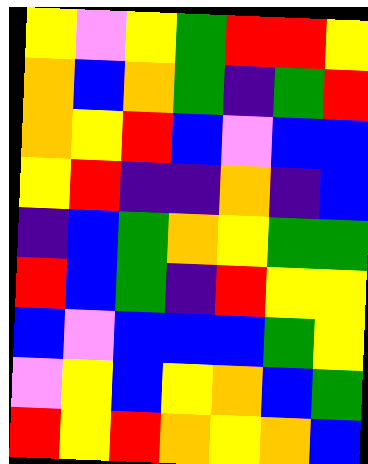[["yellow", "violet", "yellow", "green", "red", "red", "yellow"], ["orange", "blue", "orange", "green", "indigo", "green", "red"], ["orange", "yellow", "red", "blue", "violet", "blue", "blue"], ["yellow", "red", "indigo", "indigo", "orange", "indigo", "blue"], ["indigo", "blue", "green", "orange", "yellow", "green", "green"], ["red", "blue", "green", "indigo", "red", "yellow", "yellow"], ["blue", "violet", "blue", "blue", "blue", "green", "yellow"], ["violet", "yellow", "blue", "yellow", "orange", "blue", "green"], ["red", "yellow", "red", "orange", "yellow", "orange", "blue"]]